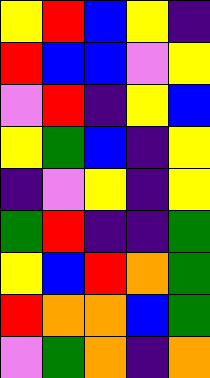[["yellow", "red", "blue", "yellow", "indigo"], ["red", "blue", "blue", "violet", "yellow"], ["violet", "red", "indigo", "yellow", "blue"], ["yellow", "green", "blue", "indigo", "yellow"], ["indigo", "violet", "yellow", "indigo", "yellow"], ["green", "red", "indigo", "indigo", "green"], ["yellow", "blue", "red", "orange", "green"], ["red", "orange", "orange", "blue", "green"], ["violet", "green", "orange", "indigo", "orange"]]